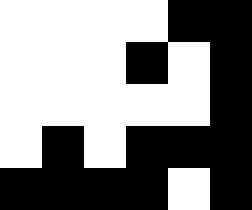[["white", "white", "white", "white", "black", "black"], ["white", "white", "white", "black", "white", "black"], ["white", "white", "white", "white", "white", "black"], ["white", "black", "white", "black", "black", "black"], ["black", "black", "black", "black", "white", "black"]]